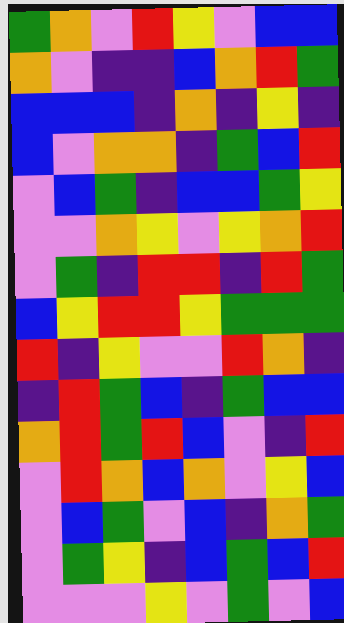[["green", "orange", "violet", "red", "yellow", "violet", "blue", "blue"], ["orange", "violet", "indigo", "indigo", "blue", "orange", "red", "green"], ["blue", "blue", "blue", "indigo", "orange", "indigo", "yellow", "indigo"], ["blue", "violet", "orange", "orange", "indigo", "green", "blue", "red"], ["violet", "blue", "green", "indigo", "blue", "blue", "green", "yellow"], ["violet", "violet", "orange", "yellow", "violet", "yellow", "orange", "red"], ["violet", "green", "indigo", "red", "red", "indigo", "red", "green"], ["blue", "yellow", "red", "red", "yellow", "green", "green", "green"], ["red", "indigo", "yellow", "violet", "violet", "red", "orange", "indigo"], ["indigo", "red", "green", "blue", "indigo", "green", "blue", "blue"], ["orange", "red", "green", "red", "blue", "violet", "indigo", "red"], ["violet", "red", "orange", "blue", "orange", "violet", "yellow", "blue"], ["violet", "blue", "green", "violet", "blue", "indigo", "orange", "green"], ["violet", "green", "yellow", "indigo", "blue", "green", "blue", "red"], ["violet", "violet", "violet", "yellow", "violet", "green", "violet", "blue"]]